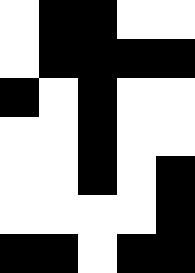[["white", "black", "black", "white", "white"], ["white", "black", "black", "black", "black"], ["black", "white", "black", "white", "white"], ["white", "white", "black", "white", "white"], ["white", "white", "black", "white", "black"], ["white", "white", "white", "white", "black"], ["black", "black", "white", "black", "black"]]